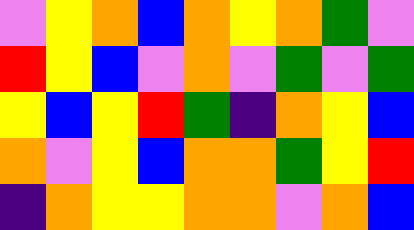[["violet", "yellow", "orange", "blue", "orange", "yellow", "orange", "green", "violet"], ["red", "yellow", "blue", "violet", "orange", "violet", "green", "violet", "green"], ["yellow", "blue", "yellow", "red", "green", "indigo", "orange", "yellow", "blue"], ["orange", "violet", "yellow", "blue", "orange", "orange", "green", "yellow", "red"], ["indigo", "orange", "yellow", "yellow", "orange", "orange", "violet", "orange", "blue"]]